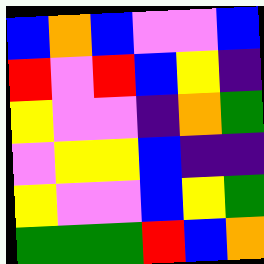[["blue", "orange", "blue", "violet", "violet", "blue"], ["red", "violet", "red", "blue", "yellow", "indigo"], ["yellow", "violet", "violet", "indigo", "orange", "green"], ["violet", "yellow", "yellow", "blue", "indigo", "indigo"], ["yellow", "violet", "violet", "blue", "yellow", "green"], ["green", "green", "green", "red", "blue", "orange"]]